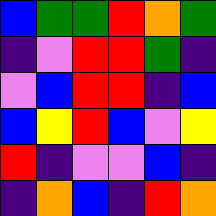[["blue", "green", "green", "red", "orange", "green"], ["indigo", "violet", "red", "red", "green", "indigo"], ["violet", "blue", "red", "red", "indigo", "blue"], ["blue", "yellow", "red", "blue", "violet", "yellow"], ["red", "indigo", "violet", "violet", "blue", "indigo"], ["indigo", "orange", "blue", "indigo", "red", "orange"]]